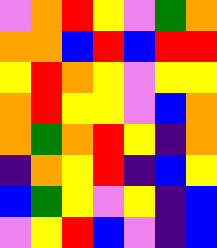[["violet", "orange", "red", "yellow", "violet", "green", "orange"], ["orange", "orange", "blue", "red", "blue", "red", "red"], ["yellow", "red", "orange", "yellow", "violet", "yellow", "yellow"], ["orange", "red", "yellow", "yellow", "violet", "blue", "orange"], ["orange", "green", "orange", "red", "yellow", "indigo", "orange"], ["indigo", "orange", "yellow", "red", "indigo", "blue", "yellow"], ["blue", "green", "yellow", "violet", "yellow", "indigo", "blue"], ["violet", "yellow", "red", "blue", "violet", "indigo", "blue"]]